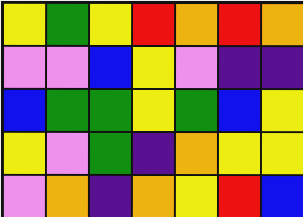[["yellow", "green", "yellow", "red", "orange", "red", "orange"], ["violet", "violet", "blue", "yellow", "violet", "indigo", "indigo"], ["blue", "green", "green", "yellow", "green", "blue", "yellow"], ["yellow", "violet", "green", "indigo", "orange", "yellow", "yellow"], ["violet", "orange", "indigo", "orange", "yellow", "red", "blue"]]